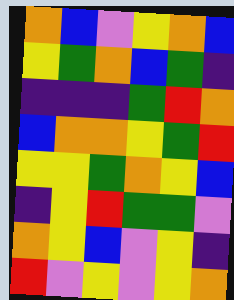[["orange", "blue", "violet", "yellow", "orange", "blue"], ["yellow", "green", "orange", "blue", "green", "indigo"], ["indigo", "indigo", "indigo", "green", "red", "orange"], ["blue", "orange", "orange", "yellow", "green", "red"], ["yellow", "yellow", "green", "orange", "yellow", "blue"], ["indigo", "yellow", "red", "green", "green", "violet"], ["orange", "yellow", "blue", "violet", "yellow", "indigo"], ["red", "violet", "yellow", "violet", "yellow", "orange"]]